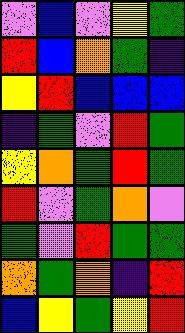[["violet", "blue", "violet", "yellow", "green"], ["red", "blue", "orange", "green", "indigo"], ["yellow", "red", "blue", "blue", "blue"], ["indigo", "green", "violet", "red", "green"], ["yellow", "orange", "green", "red", "green"], ["red", "violet", "green", "orange", "violet"], ["green", "violet", "red", "green", "green"], ["orange", "green", "orange", "indigo", "red"], ["blue", "yellow", "green", "yellow", "red"]]